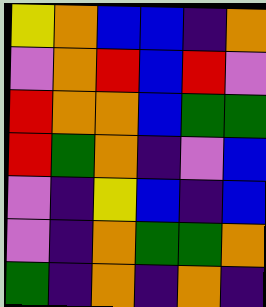[["yellow", "orange", "blue", "blue", "indigo", "orange"], ["violet", "orange", "red", "blue", "red", "violet"], ["red", "orange", "orange", "blue", "green", "green"], ["red", "green", "orange", "indigo", "violet", "blue"], ["violet", "indigo", "yellow", "blue", "indigo", "blue"], ["violet", "indigo", "orange", "green", "green", "orange"], ["green", "indigo", "orange", "indigo", "orange", "indigo"]]